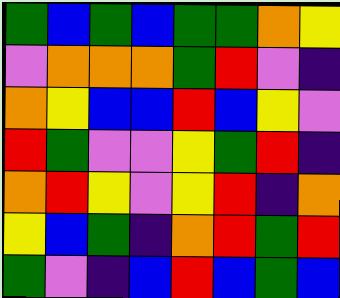[["green", "blue", "green", "blue", "green", "green", "orange", "yellow"], ["violet", "orange", "orange", "orange", "green", "red", "violet", "indigo"], ["orange", "yellow", "blue", "blue", "red", "blue", "yellow", "violet"], ["red", "green", "violet", "violet", "yellow", "green", "red", "indigo"], ["orange", "red", "yellow", "violet", "yellow", "red", "indigo", "orange"], ["yellow", "blue", "green", "indigo", "orange", "red", "green", "red"], ["green", "violet", "indigo", "blue", "red", "blue", "green", "blue"]]